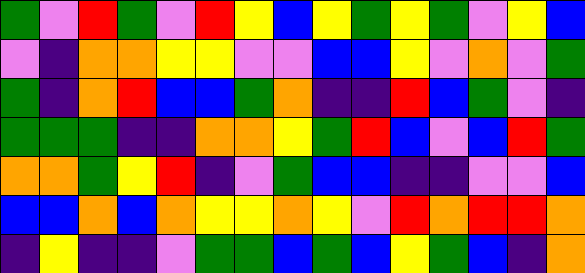[["green", "violet", "red", "green", "violet", "red", "yellow", "blue", "yellow", "green", "yellow", "green", "violet", "yellow", "blue"], ["violet", "indigo", "orange", "orange", "yellow", "yellow", "violet", "violet", "blue", "blue", "yellow", "violet", "orange", "violet", "green"], ["green", "indigo", "orange", "red", "blue", "blue", "green", "orange", "indigo", "indigo", "red", "blue", "green", "violet", "indigo"], ["green", "green", "green", "indigo", "indigo", "orange", "orange", "yellow", "green", "red", "blue", "violet", "blue", "red", "green"], ["orange", "orange", "green", "yellow", "red", "indigo", "violet", "green", "blue", "blue", "indigo", "indigo", "violet", "violet", "blue"], ["blue", "blue", "orange", "blue", "orange", "yellow", "yellow", "orange", "yellow", "violet", "red", "orange", "red", "red", "orange"], ["indigo", "yellow", "indigo", "indigo", "violet", "green", "green", "blue", "green", "blue", "yellow", "green", "blue", "indigo", "orange"]]